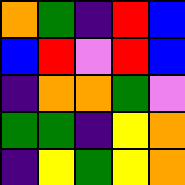[["orange", "green", "indigo", "red", "blue"], ["blue", "red", "violet", "red", "blue"], ["indigo", "orange", "orange", "green", "violet"], ["green", "green", "indigo", "yellow", "orange"], ["indigo", "yellow", "green", "yellow", "orange"]]